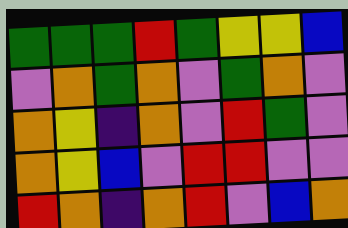[["green", "green", "green", "red", "green", "yellow", "yellow", "blue"], ["violet", "orange", "green", "orange", "violet", "green", "orange", "violet"], ["orange", "yellow", "indigo", "orange", "violet", "red", "green", "violet"], ["orange", "yellow", "blue", "violet", "red", "red", "violet", "violet"], ["red", "orange", "indigo", "orange", "red", "violet", "blue", "orange"]]